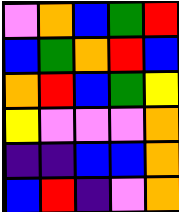[["violet", "orange", "blue", "green", "red"], ["blue", "green", "orange", "red", "blue"], ["orange", "red", "blue", "green", "yellow"], ["yellow", "violet", "violet", "violet", "orange"], ["indigo", "indigo", "blue", "blue", "orange"], ["blue", "red", "indigo", "violet", "orange"]]